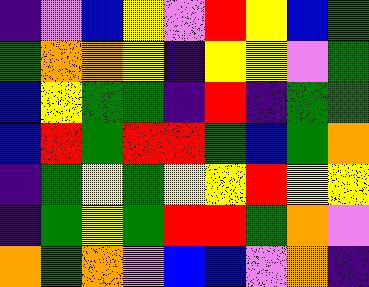[["indigo", "violet", "blue", "yellow", "violet", "red", "yellow", "blue", "green"], ["green", "orange", "orange", "yellow", "indigo", "yellow", "yellow", "violet", "green"], ["blue", "yellow", "green", "green", "indigo", "red", "indigo", "green", "green"], ["blue", "red", "green", "red", "red", "green", "blue", "green", "orange"], ["indigo", "green", "yellow", "green", "yellow", "yellow", "red", "yellow", "yellow"], ["indigo", "green", "yellow", "green", "red", "red", "green", "orange", "violet"], ["orange", "green", "orange", "violet", "blue", "blue", "violet", "orange", "indigo"]]